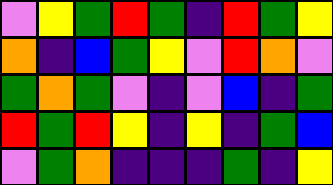[["violet", "yellow", "green", "red", "green", "indigo", "red", "green", "yellow"], ["orange", "indigo", "blue", "green", "yellow", "violet", "red", "orange", "violet"], ["green", "orange", "green", "violet", "indigo", "violet", "blue", "indigo", "green"], ["red", "green", "red", "yellow", "indigo", "yellow", "indigo", "green", "blue"], ["violet", "green", "orange", "indigo", "indigo", "indigo", "green", "indigo", "yellow"]]